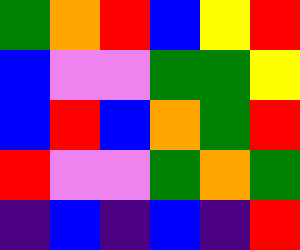[["green", "orange", "red", "blue", "yellow", "red"], ["blue", "violet", "violet", "green", "green", "yellow"], ["blue", "red", "blue", "orange", "green", "red"], ["red", "violet", "violet", "green", "orange", "green"], ["indigo", "blue", "indigo", "blue", "indigo", "red"]]